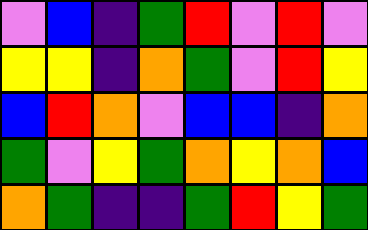[["violet", "blue", "indigo", "green", "red", "violet", "red", "violet"], ["yellow", "yellow", "indigo", "orange", "green", "violet", "red", "yellow"], ["blue", "red", "orange", "violet", "blue", "blue", "indigo", "orange"], ["green", "violet", "yellow", "green", "orange", "yellow", "orange", "blue"], ["orange", "green", "indigo", "indigo", "green", "red", "yellow", "green"]]